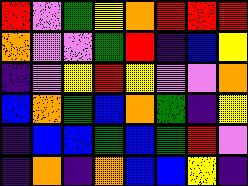[["red", "violet", "green", "yellow", "orange", "red", "red", "red"], ["orange", "violet", "violet", "green", "red", "indigo", "blue", "yellow"], ["indigo", "violet", "yellow", "red", "yellow", "violet", "violet", "orange"], ["blue", "orange", "green", "blue", "orange", "green", "indigo", "yellow"], ["indigo", "blue", "blue", "green", "blue", "green", "red", "violet"], ["indigo", "orange", "indigo", "orange", "blue", "blue", "yellow", "indigo"]]